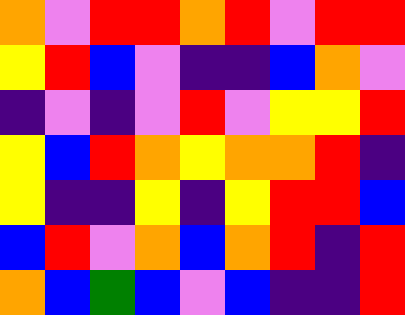[["orange", "violet", "red", "red", "orange", "red", "violet", "red", "red"], ["yellow", "red", "blue", "violet", "indigo", "indigo", "blue", "orange", "violet"], ["indigo", "violet", "indigo", "violet", "red", "violet", "yellow", "yellow", "red"], ["yellow", "blue", "red", "orange", "yellow", "orange", "orange", "red", "indigo"], ["yellow", "indigo", "indigo", "yellow", "indigo", "yellow", "red", "red", "blue"], ["blue", "red", "violet", "orange", "blue", "orange", "red", "indigo", "red"], ["orange", "blue", "green", "blue", "violet", "blue", "indigo", "indigo", "red"]]